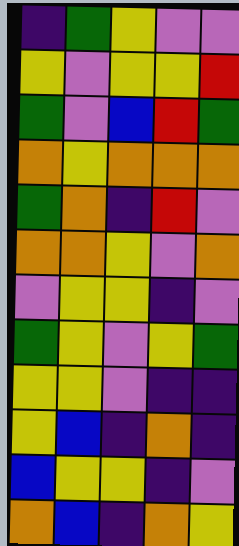[["indigo", "green", "yellow", "violet", "violet"], ["yellow", "violet", "yellow", "yellow", "red"], ["green", "violet", "blue", "red", "green"], ["orange", "yellow", "orange", "orange", "orange"], ["green", "orange", "indigo", "red", "violet"], ["orange", "orange", "yellow", "violet", "orange"], ["violet", "yellow", "yellow", "indigo", "violet"], ["green", "yellow", "violet", "yellow", "green"], ["yellow", "yellow", "violet", "indigo", "indigo"], ["yellow", "blue", "indigo", "orange", "indigo"], ["blue", "yellow", "yellow", "indigo", "violet"], ["orange", "blue", "indigo", "orange", "yellow"]]